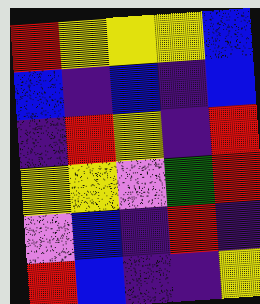[["red", "yellow", "yellow", "yellow", "blue"], ["blue", "indigo", "blue", "indigo", "blue"], ["indigo", "red", "yellow", "indigo", "red"], ["yellow", "yellow", "violet", "green", "red"], ["violet", "blue", "indigo", "red", "indigo"], ["red", "blue", "indigo", "indigo", "yellow"]]